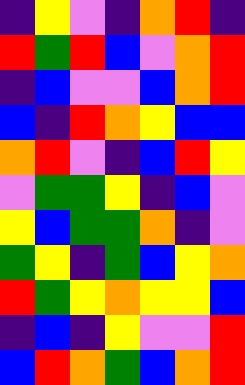[["indigo", "yellow", "violet", "indigo", "orange", "red", "indigo"], ["red", "green", "red", "blue", "violet", "orange", "red"], ["indigo", "blue", "violet", "violet", "blue", "orange", "red"], ["blue", "indigo", "red", "orange", "yellow", "blue", "blue"], ["orange", "red", "violet", "indigo", "blue", "red", "yellow"], ["violet", "green", "green", "yellow", "indigo", "blue", "violet"], ["yellow", "blue", "green", "green", "orange", "indigo", "violet"], ["green", "yellow", "indigo", "green", "blue", "yellow", "orange"], ["red", "green", "yellow", "orange", "yellow", "yellow", "blue"], ["indigo", "blue", "indigo", "yellow", "violet", "violet", "red"], ["blue", "red", "orange", "green", "blue", "orange", "red"]]